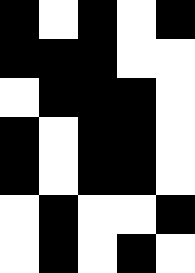[["black", "white", "black", "white", "black"], ["black", "black", "black", "white", "white"], ["white", "black", "black", "black", "white"], ["black", "white", "black", "black", "white"], ["black", "white", "black", "black", "white"], ["white", "black", "white", "white", "black"], ["white", "black", "white", "black", "white"]]